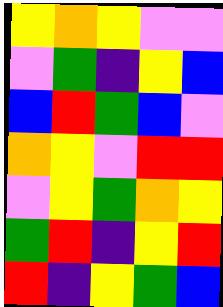[["yellow", "orange", "yellow", "violet", "violet"], ["violet", "green", "indigo", "yellow", "blue"], ["blue", "red", "green", "blue", "violet"], ["orange", "yellow", "violet", "red", "red"], ["violet", "yellow", "green", "orange", "yellow"], ["green", "red", "indigo", "yellow", "red"], ["red", "indigo", "yellow", "green", "blue"]]